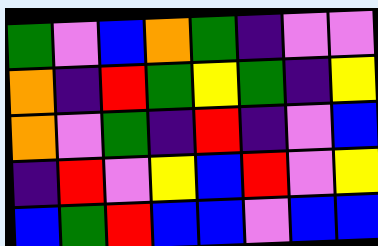[["green", "violet", "blue", "orange", "green", "indigo", "violet", "violet"], ["orange", "indigo", "red", "green", "yellow", "green", "indigo", "yellow"], ["orange", "violet", "green", "indigo", "red", "indigo", "violet", "blue"], ["indigo", "red", "violet", "yellow", "blue", "red", "violet", "yellow"], ["blue", "green", "red", "blue", "blue", "violet", "blue", "blue"]]